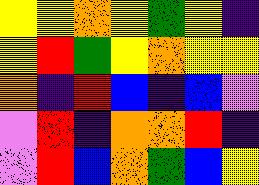[["yellow", "yellow", "orange", "yellow", "green", "yellow", "indigo"], ["yellow", "red", "green", "yellow", "orange", "yellow", "yellow"], ["orange", "indigo", "red", "blue", "indigo", "blue", "violet"], ["violet", "red", "indigo", "orange", "orange", "red", "indigo"], ["violet", "red", "blue", "orange", "green", "blue", "yellow"]]